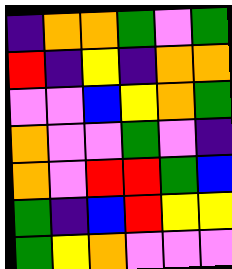[["indigo", "orange", "orange", "green", "violet", "green"], ["red", "indigo", "yellow", "indigo", "orange", "orange"], ["violet", "violet", "blue", "yellow", "orange", "green"], ["orange", "violet", "violet", "green", "violet", "indigo"], ["orange", "violet", "red", "red", "green", "blue"], ["green", "indigo", "blue", "red", "yellow", "yellow"], ["green", "yellow", "orange", "violet", "violet", "violet"]]